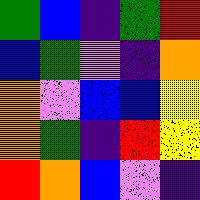[["green", "blue", "indigo", "green", "red"], ["blue", "green", "violet", "indigo", "orange"], ["orange", "violet", "blue", "blue", "yellow"], ["orange", "green", "indigo", "red", "yellow"], ["red", "orange", "blue", "violet", "indigo"]]